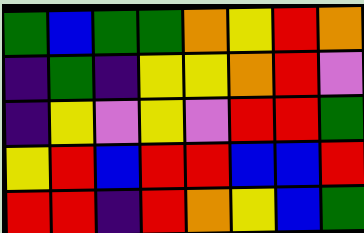[["green", "blue", "green", "green", "orange", "yellow", "red", "orange"], ["indigo", "green", "indigo", "yellow", "yellow", "orange", "red", "violet"], ["indigo", "yellow", "violet", "yellow", "violet", "red", "red", "green"], ["yellow", "red", "blue", "red", "red", "blue", "blue", "red"], ["red", "red", "indigo", "red", "orange", "yellow", "blue", "green"]]